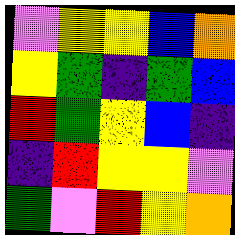[["violet", "yellow", "yellow", "blue", "orange"], ["yellow", "green", "indigo", "green", "blue"], ["red", "green", "yellow", "blue", "indigo"], ["indigo", "red", "yellow", "yellow", "violet"], ["green", "violet", "red", "yellow", "orange"]]